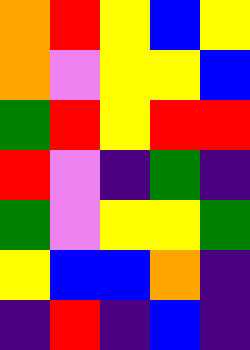[["orange", "red", "yellow", "blue", "yellow"], ["orange", "violet", "yellow", "yellow", "blue"], ["green", "red", "yellow", "red", "red"], ["red", "violet", "indigo", "green", "indigo"], ["green", "violet", "yellow", "yellow", "green"], ["yellow", "blue", "blue", "orange", "indigo"], ["indigo", "red", "indigo", "blue", "indigo"]]